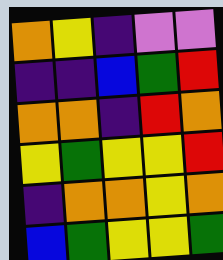[["orange", "yellow", "indigo", "violet", "violet"], ["indigo", "indigo", "blue", "green", "red"], ["orange", "orange", "indigo", "red", "orange"], ["yellow", "green", "yellow", "yellow", "red"], ["indigo", "orange", "orange", "yellow", "orange"], ["blue", "green", "yellow", "yellow", "green"]]